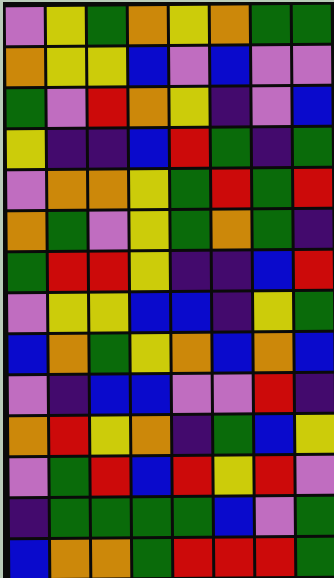[["violet", "yellow", "green", "orange", "yellow", "orange", "green", "green"], ["orange", "yellow", "yellow", "blue", "violet", "blue", "violet", "violet"], ["green", "violet", "red", "orange", "yellow", "indigo", "violet", "blue"], ["yellow", "indigo", "indigo", "blue", "red", "green", "indigo", "green"], ["violet", "orange", "orange", "yellow", "green", "red", "green", "red"], ["orange", "green", "violet", "yellow", "green", "orange", "green", "indigo"], ["green", "red", "red", "yellow", "indigo", "indigo", "blue", "red"], ["violet", "yellow", "yellow", "blue", "blue", "indigo", "yellow", "green"], ["blue", "orange", "green", "yellow", "orange", "blue", "orange", "blue"], ["violet", "indigo", "blue", "blue", "violet", "violet", "red", "indigo"], ["orange", "red", "yellow", "orange", "indigo", "green", "blue", "yellow"], ["violet", "green", "red", "blue", "red", "yellow", "red", "violet"], ["indigo", "green", "green", "green", "green", "blue", "violet", "green"], ["blue", "orange", "orange", "green", "red", "red", "red", "green"]]